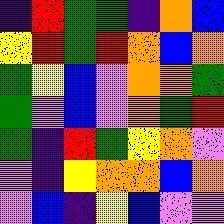[["indigo", "red", "green", "green", "indigo", "orange", "blue"], ["yellow", "red", "green", "red", "orange", "blue", "orange"], ["green", "yellow", "blue", "violet", "orange", "orange", "green"], ["green", "violet", "blue", "violet", "orange", "green", "red"], ["green", "indigo", "red", "green", "yellow", "orange", "violet"], ["violet", "indigo", "yellow", "orange", "orange", "blue", "orange"], ["violet", "blue", "indigo", "yellow", "blue", "violet", "violet"]]